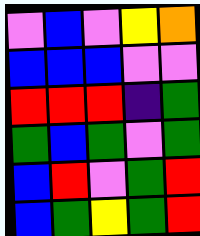[["violet", "blue", "violet", "yellow", "orange"], ["blue", "blue", "blue", "violet", "violet"], ["red", "red", "red", "indigo", "green"], ["green", "blue", "green", "violet", "green"], ["blue", "red", "violet", "green", "red"], ["blue", "green", "yellow", "green", "red"]]